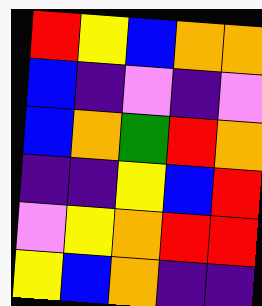[["red", "yellow", "blue", "orange", "orange"], ["blue", "indigo", "violet", "indigo", "violet"], ["blue", "orange", "green", "red", "orange"], ["indigo", "indigo", "yellow", "blue", "red"], ["violet", "yellow", "orange", "red", "red"], ["yellow", "blue", "orange", "indigo", "indigo"]]